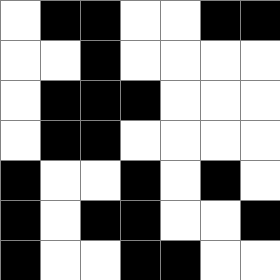[["white", "black", "black", "white", "white", "black", "black"], ["white", "white", "black", "white", "white", "white", "white"], ["white", "black", "black", "black", "white", "white", "white"], ["white", "black", "black", "white", "white", "white", "white"], ["black", "white", "white", "black", "white", "black", "white"], ["black", "white", "black", "black", "white", "white", "black"], ["black", "white", "white", "black", "black", "white", "white"]]